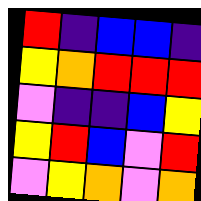[["red", "indigo", "blue", "blue", "indigo"], ["yellow", "orange", "red", "red", "red"], ["violet", "indigo", "indigo", "blue", "yellow"], ["yellow", "red", "blue", "violet", "red"], ["violet", "yellow", "orange", "violet", "orange"]]